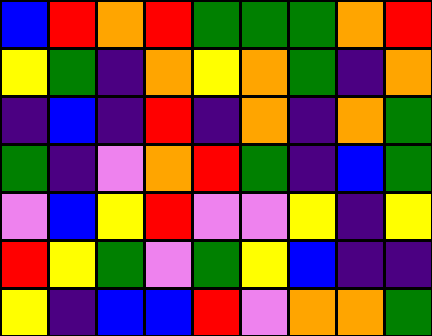[["blue", "red", "orange", "red", "green", "green", "green", "orange", "red"], ["yellow", "green", "indigo", "orange", "yellow", "orange", "green", "indigo", "orange"], ["indigo", "blue", "indigo", "red", "indigo", "orange", "indigo", "orange", "green"], ["green", "indigo", "violet", "orange", "red", "green", "indigo", "blue", "green"], ["violet", "blue", "yellow", "red", "violet", "violet", "yellow", "indigo", "yellow"], ["red", "yellow", "green", "violet", "green", "yellow", "blue", "indigo", "indigo"], ["yellow", "indigo", "blue", "blue", "red", "violet", "orange", "orange", "green"]]